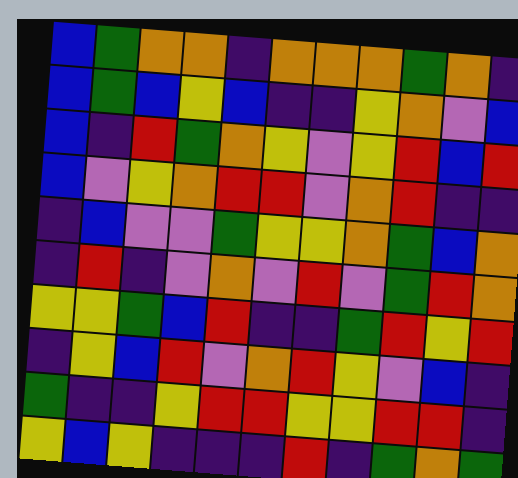[["blue", "green", "orange", "orange", "indigo", "orange", "orange", "orange", "green", "orange", "indigo"], ["blue", "green", "blue", "yellow", "blue", "indigo", "indigo", "yellow", "orange", "violet", "blue"], ["blue", "indigo", "red", "green", "orange", "yellow", "violet", "yellow", "red", "blue", "red"], ["blue", "violet", "yellow", "orange", "red", "red", "violet", "orange", "red", "indigo", "indigo"], ["indigo", "blue", "violet", "violet", "green", "yellow", "yellow", "orange", "green", "blue", "orange"], ["indigo", "red", "indigo", "violet", "orange", "violet", "red", "violet", "green", "red", "orange"], ["yellow", "yellow", "green", "blue", "red", "indigo", "indigo", "green", "red", "yellow", "red"], ["indigo", "yellow", "blue", "red", "violet", "orange", "red", "yellow", "violet", "blue", "indigo"], ["green", "indigo", "indigo", "yellow", "red", "red", "yellow", "yellow", "red", "red", "indigo"], ["yellow", "blue", "yellow", "indigo", "indigo", "indigo", "red", "indigo", "green", "orange", "green"]]